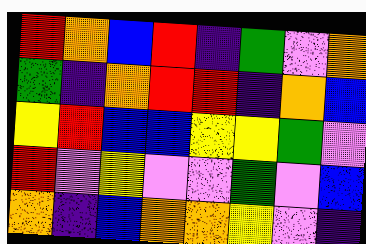[["red", "orange", "blue", "red", "indigo", "green", "violet", "orange"], ["green", "indigo", "orange", "red", "red", "indigo", "orange", "blue"], ["yellow", "red", "blue", "blue", "yellow", "yellow", "green", "violet"], ["red", "violet", "yellow", "violet", "violet", "green", "violet", "blue"], ["orange", "indigo", "blue", "orange", "orange", "yellow", "violet", "indigo"]]